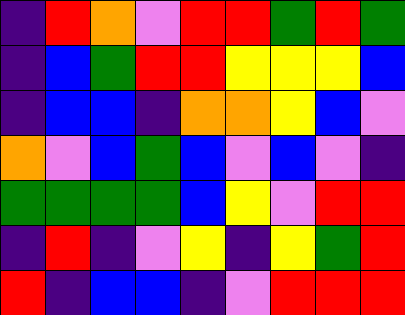[["indigo", "red", "orange", "violet", "red", "red", "green", "red", "green"], ["indigo", "blue", "green", "red", "red", "yellow", "yellow", "yellow", "blue"], ["indigo", "blue", "blue", "indigo", "orange", "orange", "yellow", "blue", "violet"], ["orange", "violet", "blue", "green", "blue", "violet", "blue", "violet", "indigo"], ["green", "green", "green", "green", "blue", "yellow", "violet", "red", "red"], ["indigo", "red", "indigo", "violet", "yellow", "indigo", "yellow", "green", "red"], ["red", "indigo", "blue", "blue", "indigo", "violet", "red", "red", "red"]]